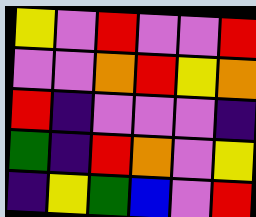[["yellow", "violet", "red", "violet", "violet", "red"], ["violet", "violet", "orange", "red", "yellow", "orange"], ["red", "indigo", "violet", "violet", "violet", "indigo"], ["green", "indigo", "red", "orange", "violet", "yellow"], ["indigo", "yellow", "green", "blue", "violet", "red"]]